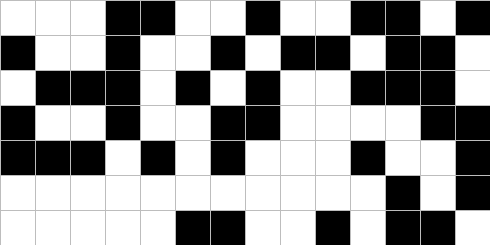[["white", "white", "white", "black", "black", "white", "white", "black", "white", "white", "black", "black", "white", "black"], ["black", "white", "white", "black", "white", "white", "black", "white", "black", "black", "white", "black", "black", "white"], ["white", "black", "black", "black", "white", "black", "white", "black", "white", "white", "black", "black", "black", "white"], ["black", "white", "white", "black", "white", "white", "black", "black", "white", "white", "white", "white", "black", "black"], ["black", "black", "black", "white", "black", "white", "black", "white", "white", "white", "black", "white", "white", "black"], ["white", "white", "white", "white", "white", "white", "white", "white", "white", "white", "white", "black", "white", "black"], ["white", "white", "white", "white", "white", "black", "black", "white", "white", "black", "white", "black", "black", "white"]]